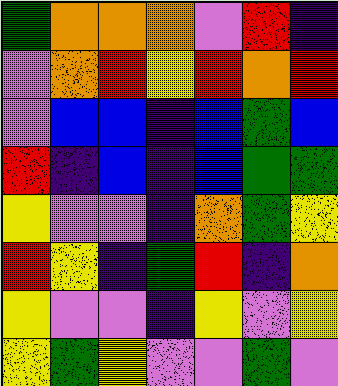[["green", "orange", "orange", "orange", "violet", "red", "indigo"], ["violet", "orange", "red", "yellow", "red", "orange", "red"], ["violet", "blue", "blue", "indigo", "blue", "green", "blue"], ["red", "indigo", "blue", "indigo", "blue", "green", "green"], ["yellow", "violet", "violet", "indigo", "orange", "green", "yellow"], ["red", "yellow", "indigo", "green", "red", "indigo", "orange"], ["yellow", "violet", "violet", "indigo", "yellow", "violet", "yellow"], ["yellow", "green", "yellow", "violet", "violet", "green", "violet"]]